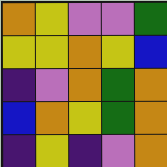[["orange", "yellow", "violet", "violet", "green"], ["yellow", "yellow", "orange", "yellow", "blue"], ["indigo", "violet", "orange", "green", "orange"], ["blue", "orange", "yellow", "green", "orange"], ["indigo", "yellow", "indigo", "violet", "orange"]]